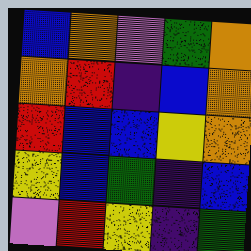[["blue", "orange", "violet", "green", "orange"], ["orange", "red", "indigo", "blue", "orange"], ["red", "blue", "blue", "yellow", "orange"], ["yellow", "blue", "green", "indigo", "blue"], ["violet", "red", "yellow", "indigo", "green"]]